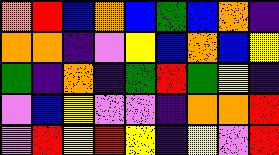[["orange", "red", "blue", "orange", "blue", "green", "blue", "orange", "indigo"], ["orange", "orange", "indigo", "violet", "yellow", "blue", "orange", "blue", "yellow"], ["green", "indigo", "orange", "indigo", "green", "red", "green", "yellow", "indigo"], ["violet", "blue", "yellow", "violet", "violet", "indigo", "orange", "orange", "red"], ["violet", "red", "yellow", "red", "yellow", "indigo", "yellow", "violet", "red"]]